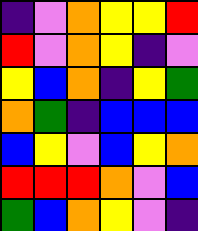[["indigo", "violet", "orange", "yellow", "yellow", "red"], ["red", "violet", "orange", "yellow", "indigo", "violet"], ["yellow", "blue", "orange", "indigo", "yellow", "green"], ["orange", "green", "indigo", "blue", "blue", "blue"], ["blue", "yellow", "violet", "blue", "yellow", "orange"], ["red", "red", "red", "orange", "violet", "blue"], ["green", "blue", "orange", "yellow", "violet", "indigo"]]